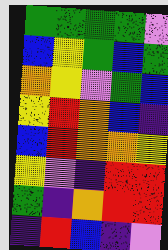[["green", "green", "green", "green", "violet"], ["blue", "yellow", "green", "blue", "green"], ["orange", "yellow", "violet", "green", "blue"], ["yellow", "red", "orange", "blue", "indigo"], ["blue", "red", "orange", "orange", "yellow"], ["yellow", "violet", "indigo", "red", "red"], ["green", "indigo", "orange", "red", "red"], ["indigo", "red", "blue", "indigo", "violet"]]